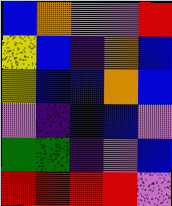[["blue", "orange", "violet", "violet", "red"], ["yellow", "blue", "indigo", "orange", "blue"], ["yellow", "blue", "blue", "orange", "blue"], ["violet", "indigo", "blue", "blue", "violet"], ["green", "green", "indigo", "violet", "blue"], ["red", "red", "red", "red", "violet"]]